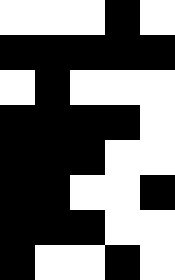[["white", "white", "white", "black", "white"], ["black", "black", "black", "black", "black"], ["white", "black", "white", "white", "white"], ["black", "black", "black", "black", "white"], ["black", "black", "black", "white", "white"], ["black", "black", "white", "white", "black"], ["black", "black", "black", "white", "white"], ["black", "white", "white", "black", "white"]]